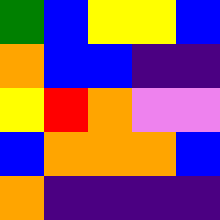[["green", "blue", "yellow", "yellow", "blue"], ["orange", "blue", "blue", "indigo", "indigo"], ["yellow", "red", "orange", "violet", "violet"], ["blue", "orange", "orange", "orange", "blue"], ["orange", "indigo", "indigo", "indigo", "indigo"]]